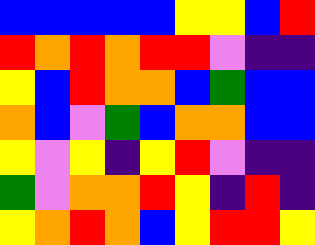[["blue", "blue", "blue", "blue", "blue", "yellow", "yellow", "blue", "red"], ["red", "orange", "red", "orange", "red", "red", "violet", "indigo", "indigo"], ["yellow", "blue", "red", "orange", "orange", "blue", "green", "blue", "blue"], ["orange", "blue", "violet", "green", "blue", "orange", "orange", "blue", "blue"], ["yellow", "violet", "yellow", "indigo", "yellow", "red", "violet", "indigo", "indigo"], ["green", "violet", "orange", "orange", "red", "yellow", "indigo", "red", "indigo"], ["yellow", "orange", "red", "orange", "blue", "yellow", "red", "red", "yellow"]]